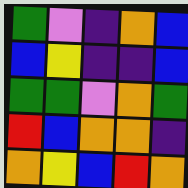[["green", "violet", "indigo", "orange", "blue"], ["blue", "yellow", "indigo", "indigo", "blue"], ["green", "green", "violet", "orange", "green"], ["red", "blue", "orange", "orange", "indigo"], ["orange", "yellow", "blue", "red", "orange"]]